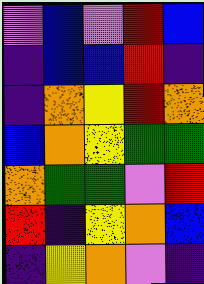[["violet", "blue", "violet", "red", "blue"], ["indigo", "blue", "blue", "red", "indigo"], ["indigo", "orange", "yellow", "red", "orange"], ["blue", "orange", "yellow", "green", "green"], ["orange", "green", "green", "violet", "red"], ["red", "indigo", "yellow", "orange", "blue"], ["indigo", "yellow", "orange", "violet", "indigo"]]